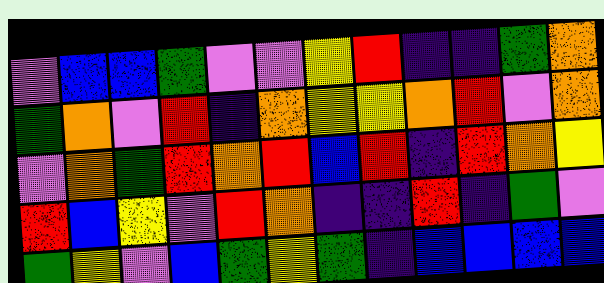[["violet", "blue", "blue", "green", "violet", "violet", "yellow", "red", "indigo", "indigo", "green", "orange"], ["green", "orange", "violet", "red", "indigo", "orange", "yellow", "yellow", "orange", "red", "violet", "orange"], ["violet", "orange", "green", "red", "orange", "red", "blue", "red", "indigo", "red", "orange", "yellow"], ["red", "blue", "yellow", "violet", "red", "orange", "indigo", "indigo", "red", "indigo", "green", "violet"], ["green", "yellow", "violet", "blue", "green", "yellow", "green", "indigo", "blue", "blue", "blue", "blue"]]